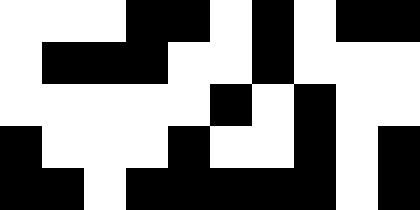[["white", "white", "white", "black", "black", "white", "black", "white", "black", "black"], ["white", "black", "black", "black", "white", "white", "black", "white", "white", "white"], ["white", "white", "white", "white", "white", "black", "white", "black", "white", "white"], ["black", "white", "white", "white", "black", "white", "white", "black", "white", "black"], ["black", "black", "white", "black", "black", "black", "black", "black", "white", "black"]]